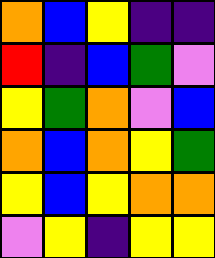[["orange", "blue", "yellow", "indigo", "indigo"], ["red", "indigo", "blue", "green", "violet"], ["yellow", "green", "orange", "violet", "blue"], ["orange", "blue", "orange", "yellow", "green"], ["yellow", "blue", "yellow", "orange", "orange"], ["violet", "yellow", "indigo", "yellow", "yellow"]]